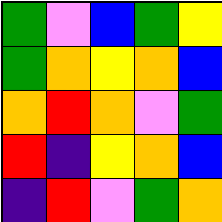[["green", "violet", "blue", "green", "yellow"], ["green", "orange", "yellow", "orange", "blue"], ["orange", "red", "orange", "violet", "green"], ["red", "indigo", "yellow", "orange", "blue"], ["indigo", "red", "violet", "green", "orange"]]